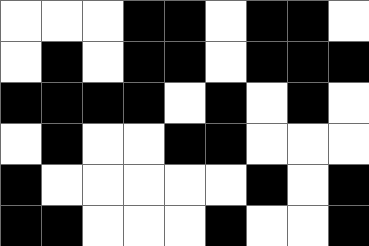[["white", "white", "white", "black", "black", "white", "black", "black", "white"], ["white", "black", "white", "black", "black", "white", "black", "black", "black"], ["black", "black", "black", "black", "white", "black", "white", "black", "white"], ["white", "black", "white", "white", "black", "black", "white", "white", "white"], ["black", "white", "white", "white", "white", "white", "black", "white", "black"], ["black", "black", "white", "white", "white", "black", "white", "white", "black"]]